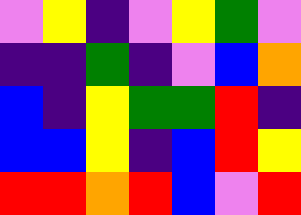[["violet", "yellow", "indigo", "violet", "yellow", "green", "violet"], ["indigo", "indigo", "green", "indigo", "violet", "blue", "orange"], ["blue", "indigo", "yellow", "green", "green", "red", "indigo"], ["blue", "blue", "yellow", "indigo", "blue", "red", "yellow"], ["red", "red", "orange", "red", "blue", "violet", "red"]]